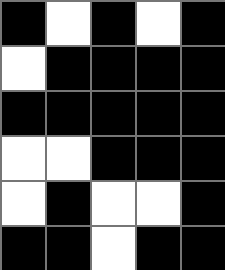[["black", "white", "black", "white", "black"], ["white", "black", "black", "black", "black"], ["black", "black", "black", "black", "black"], ["white", "white", "black", "black", "black"], ["white", "black", "white", "white", "black"], ["black", "black", "white", "black", "black"]]